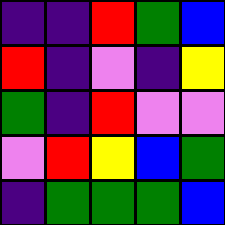[["indigo", "indigo", "red", "green", "blue"], ["red", "indigo", "violet", "indigo", "yellow"], ["green", "indigo", "red", "violet", "violet"], ["violet", "red", "yellow", "blue", "green"], ["indigo", "green", "green", "green", "blue"]]